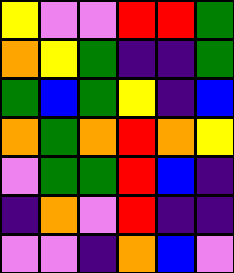[["yellow", "violet", "violet", "red", "red", "green"], ["orange", "yellow", "green", "indigo", "indigo", "green"], ["green", "blue", "green", "yellow", "indigo", "blue"], ["orange", "green", "orange", "red", "orange", "yellow"], ["violet", "green", "green", "red", "blue", "indigo"], ["indigo", "orange", "violet", "red", "indigo", "indigo"], ["violet", "violet", "indigo", "orange", "blue", "violet"]]